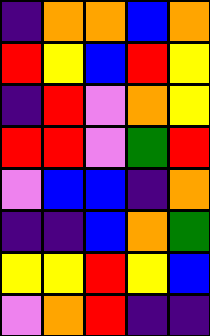[["indigo", "orange", "orange", "blue", "orange"], ["red", "yellow", "blue", "red", "yellow"], ["indigo", "red", "violet", "orange", "yellow"], ["red", "red", "violet", "green", "red"], ["violet", "blue", "blue", "indigo", "orange"], ["indigo", "indigo", "blue", "orange", "green"], ["yellow", "yellow", "red", "yellow", "blue"], ["violet", "orange", "red", "indigo", "indigo"]]